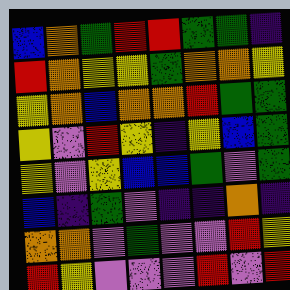[["blue", "orange", "green", "red", "red", "green", "green", "indigo"], ["red", "orange", "yellow", "yellow", "green", "orange", "orange", "yellow"], ["yellow", "orange", "blue", "orange", "orange", "red", "green", "green"], ["yellow", "violet", "red", "yellow", "indigo", "yellow", "blue", "green"], ["yellow", "violet", "yellow", "blue", "blue", "green", "violet", "green"], ["blue", "indigo", "green", "violet", "indigo", "indigo", "orange", "indigo"], ["orange", "orange", "violet", "green", "violet", "violet", "red", "yellow"], ["red", "yellow", "violet", "violet", "violet", "red", "violet", "red"]]